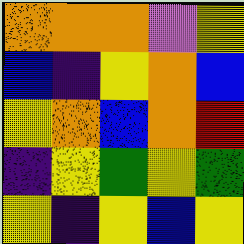[["orange", "orange", "orange", "violet", "yellow"], ["blue", "indigo", "yellow", "orange", "blue"], ["yellow", "orange", "blue", "orange", "red"], ["indigo", "yellow", "green", "yellow", "green"], ["yellow", "indigo", "yellow", "blue", "yellow"]]